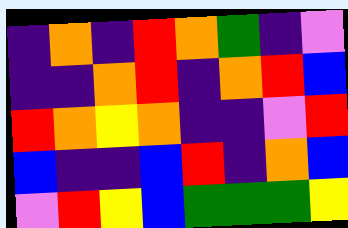[["indigo", "orange", "indigo", "red", "orange", "green", "indigo", "violet"], ["indigo", "indigo", "orange", "red", "indigo", "orange", "red", "blue"], ["red", "orange", "yellow", "orange", "indigo", "indigo", "violet", "red"], ["blue", "indigo", "indigo", "blue", "red", "indigo", "orange", "blue"], ["violet", "red", "yellow", "blue", "green", "green", "green", "yellow"]]